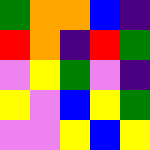[["green", "orange", "orange", "blue", "indigo"], ["red", "orange", "indigo", "red", "green"], ["violet", "yellow", "green", "violet", "indigo"], ["yellow", "violet", "blue", "yellow", "green"], ["violet", "violet", "yellow", "blue", "yellow"]]